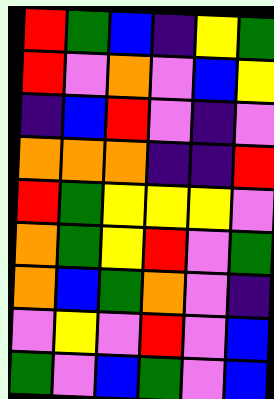[["red", "green", "blue", "indigo", "yellow", "green"], ["red", "violet", "orange", "violet", "blue", "yellow"], ["indigo", "blue", "red", "violet", "indigo", "violet"], ["orange", "orange", "orange", "indigo", "indigo", "red"], ["red", "green", "yellow", "yellow", "yellow", "violet"], ["orange", "green", "yellow", "red", "violet", "green"], ["orange", "blue", "green", "orange", "violet", "indigo"], ["violet", "yellow", "violet", "red", "violet", "blue"], ["green", "violet", "blue", "green", "violet", "blue"]]